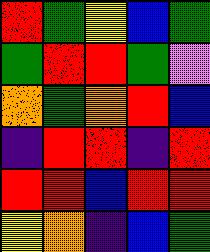[["red", "green", "yellow", "blue", "green"], ["green", "red", "red", "green", "violet"], ["orange", "green", "orange", "red", "blue"], ["indigo", "red", "red", "indigo", "red"], ["red", "red", "blue", "red", "red"], ["yellow", "orange", "indigo", "blue", "green"]]